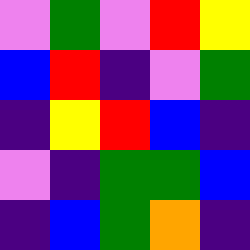[["violet", "green", "violet", "red", "yellow"], ["blue", "red", "indigo", "violet", "green"], ["indigo", "yellow", "red", "blue", "indigo"], ["violet", "indigo", "green", "green", "blue"], ["indigo", "blue", "green", "orange", "indigo"]]